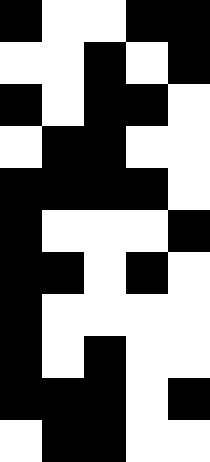[["black", "white", "white", "black", "black"], ["white", "white", "black", "white", "black"], ["black", "white", "black", "black", "white"], ["white", "black", "black", "white", "white"], ["black", "black", "black", "black", "white"], ["black", "white", "white", "white", "black"], ["black", "black", "white", "black", "white"], ["black", "white", "white", "white", "white"], ["black", "white", "black", "white", "white"], ["black", "black", "black", "white", "black"], ["white", "black", "black", "white", "white"]]